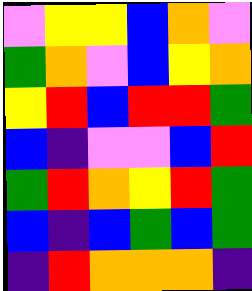[["violet", "yellow", "yellow", "blue", "orange", "violet"], ["green", "orange", "violet", "blue", "yellow", "orange"], ["yellow", "red", "blue", "red", "red", "green"], ["blue", "indigo", "violet", "violet", "blue", "red"], ["green", "red", "orange", "yellow", "red", "green"], ["blue", "indigo", "blue", "green", "blue", "green"], ["indigo", "red", "orange", "orange", "orange", "indigo"]]